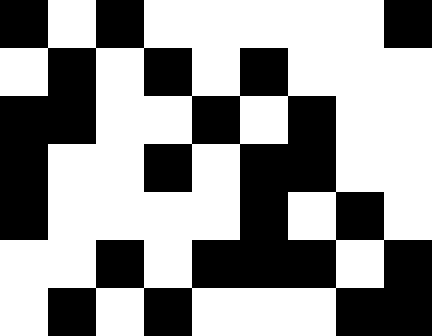[["black", "white", "black", "white", "white", "white", "white", "white", "black"], ["white", "black", "white", "black", "white", "black", "white", "white", "white"], ["black", "black", "white", "white", "black", "white", "black", "white", "white"], ["black", "white", "white", "black", "white", "black", "black", "white", "white"], ["black", "white", "white", "white", "white", "black", "white", "black", "white"], ["white", "white", "black", "white", "black", "black", "black", "white", "black"], ["white", "black", "white", "black", "white", "white", "white", "black", "black"]]